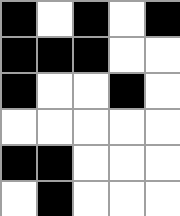[["black", "white", "black", "white", "black"], ["black", "black", "black", "white", "white"], ["black", "white", "white", "black", "white"], ["white", "white", "white", "white", "white"], ["black", "black", "white", "white", "white"], ["white", "black", "white", "white", "white"]]